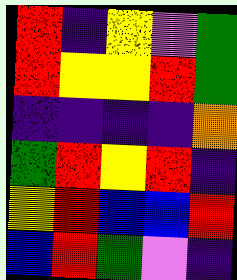[["red", "indigo", "yellow", "violet", "green"], ["red", "yellow", "yellow", "red", "green"], ["indigo", "indigo", "indigo", "indigo", "orange"], ["green", "red", "yellow", "red", "indigo"], ["yellow", "red", "blue", "blue", "red"], ["blue", "red", "green", "violet", "indigo"]]